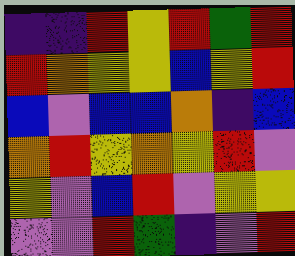[["indigo", "indigo", "red", "yellow", "red", "green", "red"], ["red", "orange", "yellow", "yellow", "blue", "yellow", "red"], ["blue", "violet", "blue", "blue", "orange", "indigo", "blue"], ["orange", "red", "yellow", "orange", "yellow", "red", "violet"], ["yellow", "violet", "blue", "red", "violet", "yellow", "yellow"], ["violet", "violet", "red", "green", "indigo", "violet", "red"]]